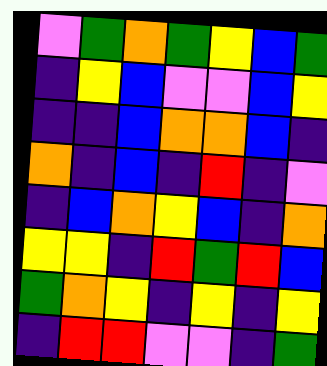[["violet", "green", "orange", "green", "yellow", "blue", "green"], ["indigo", "yellow", "blue", "violet", "violet", "blue", "yellow"], ["indigo", "indigo", "blue", "orange", "orange", "blue", "indigo"], ["orange", "indigo", "blue", "indigo", "red", "indigo", "violet"], ["indigo", "blue", "orange", "yellow", "blue", "indigo", "orange"], ["yellow", "yellow", "indigo", "red", "green", "red", "blue"], ["green", "orange", "yellow", "indigo", "yellow", "indigo", "yellow"], ["indigo", "red", "red", "violet", "violet", "indigo", "green"]]